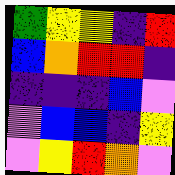[["green", "yellow", "yellow", "indigo", "red"], ["blue", "orange", "red", "red", "indigo"], ["indigo", "indigo", "indigo", "blue", "violet"], ["violet", "blue", "blue", "indigo", "yellow"], ["violet", "yellow", "red", "orange", "violet"]]